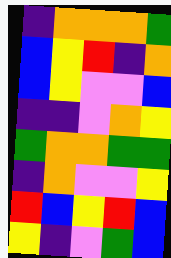[["indigo", "orange", "orange", "orange", "green"], ["blue", "yellow", "red", "indigo", "orange"], ["blue", "yellow", "violet", "violet", "blue"], ["indigo", "indigo", "violet", "orange", "yellow"], ["green", "orange", "orange", "green", "green"], ["indigo", "orange", "violet", "violet", "yellow"], ["red", "blue", "yellow", "red", "blue"], ["yellow", "indigo", "violet", "green", "blue"]]